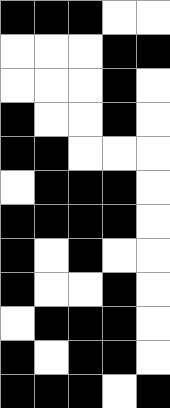[["black", "black", "black", "white", "white"], ["white", "white", "white", "black", "black"], ["white", "white", "white", "black", "white"], ["black", "white", "white", "black", "white"], ["black", "black", "white", "white", "white"], ["white", "black", "black", "black", "white"], ["black", "black", "black", "black", "white"], ["black", "white", "black", "white", "white"], ["black", "white", "white", "black", "white"], ["white", "black", "black", "black", "white"], ["black", "white", "black", "black", "white"], ["black", "black", "black", "white", "black"]]